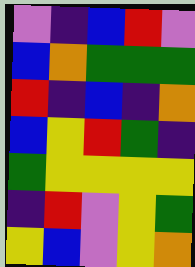[["violet", "indigo", "blue", "red", "violet"], ["blue", "orange", "green", "green", "green"], ["red", "indigo", "blue", "indigo", "orange"], ["blue", "yellow", "red", "green", "indigo"], ["green", "yellow", "yellow", "yellow", "yellow"], ["indigo", "red", "violet", "yellow", "green"], ["yellow", "blue", "violet", "yellow", "orange"]]